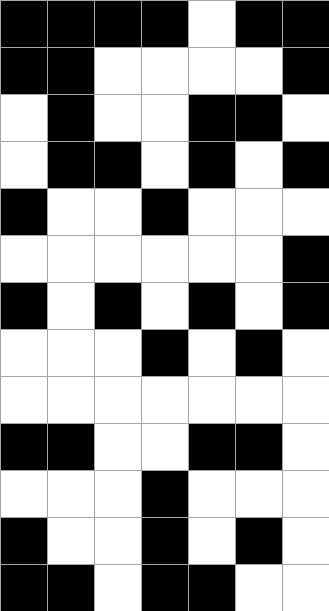[["black", "black", "black", "black", "white", "black", "black"], ["black", "black", "white", "white", "white", "white", "black"], ["white", "black", "white", "white", "black", "black", "white"], ["white", "black", "black", "white", "black", "white", "black"], ["black", "white", "white", "black", "white", "white", "white"], ["white", "white", "white", "white", "white", "white", "black"], ["black", "white", "black", "white", "black", "white", "black"], ["white", "white", "white", "black", "white", "black", "white"], ["white", "white", "white", "white", "white", "white", "white"], ["black", "black", "white", "white", "black", "black", "white"], ["white", "white", "white", "black", "white", "white", "white"], ["black", "white", "white", "black", "white", "black", "white"], ["black", "black", "white", "black", "black", "white", "white"]]